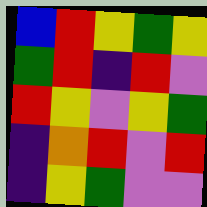[["blue", "red", "yellow", "green", "yellow"], ["green", "red", "indigo", "red", "violet"], ["red", "yellow", "violet", "yellow", "green"], ["indigo", "orange", "red", "violet", "red"], ["indigo", "yellow", "green", "violet", "violet"]]